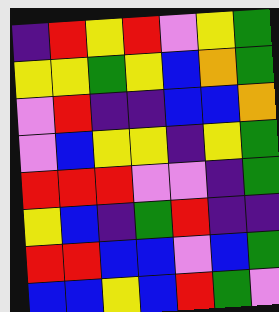[["indigo", "red", "yellow", "red", "violet", "yellow", "green"], ["yellow", "yellow", "green", "yellow", "blue", "orange", "green"], ["violet", "red", "indigo", "indigo", "blue", "blue", "orange"], ["violet", "blue", "yellow", "yellow", "indigo", "yellow", "green"], ["red", "red", "red", "violet", "violet", "indigo", "green"], ["yellow", "blue", "indigo", "green", "red", "indigo", "indigo"], ["red", "red", "blue", "blue", "violet", "blue", "green"], ["blue", "blue", "yellow", "blue", "red", "green", "violet"]]